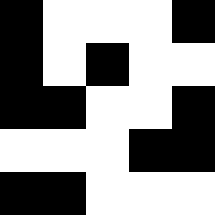[["black", "white", "white", "white", "black"], ["black", "white", "black", "white", "white"], ["black", "black", "white", "white", "black"], ["white", "white", "white", "black", "black"], ["black", "black", "white", "white", "white"]]